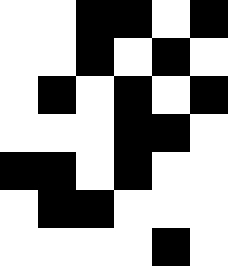[["white", "white", "black", "black", "white", "black"], ["white", "white", "black", "white", "black", "white"], ["white", "black", "white", "black", "white", "black"], ["white", "white", "white", "black", "black", "white"], ["black", "black", "white", "black", "white", "white"], ["white", "black", "black", "white", "white", "white"], ["white", "white", "white", "white", "black", "white"]]